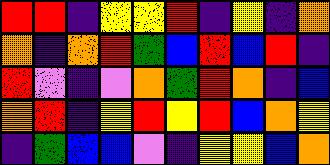[["red", "red", "indigo", "yellow", "yellow", "red", "indigo", "yellow", "indigo", "orange"], ["orange", "indigo", "orange", "red", "green", "blue", "red", "blue", "red", "indigo"], ["red", "violet", "indigo", "violet", "orange", "green", "red", "orange", "indigo", "blue"], ["orange", "red", "indigo", "yellow", "red", "yellow", "red", "blue", "orange", "yellow"], ["indigo", "green", "blue", "blue", "violet", "indigo", "yellow", "yellow", "blue", "orange"]]